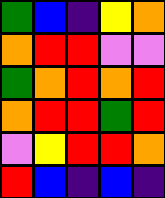[["green", "blue", "indigo", "yellow", "orange"], ["orange", "red", "red", "violet", "violet"], ["green", "orange", "red", "orange", "red"], ["orange", "red", "red", "green", "red"], ["violet", "yellow", "red", "red", "orange"], ["red", "blue", "indigo", "blue", "indigo"]]